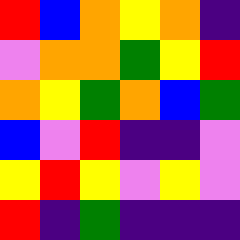[["red", "blue", "orange", "yellow", "orange", "indigo"], ["violet", "orange", "orange", "green", "yellow", "red"], ["orange", "yellow", "green", "orange", "blue", "green"], ["blue", "violet", "red", "indigo", "indigo", "violet"], ["yellow", "red", "yellow", "violet", "yellow", "violet"], ["red", "indigo", "green", "indigo", "indigo", "indigo"]]